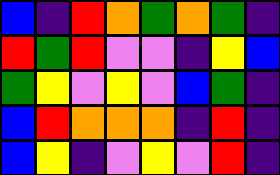[["blue", "indigo", "red", "orange", "green", "orange", "green", "indigo"], ["red", "green", "red", "violet", "violet", "indigo", "yellow", "blue"], ["green", "yellow", "violet", "yellow", "violet", "blue", "green", "indigo"], ["blue", "red", "orange", "orange", "orange", "indigo", "red", "indigo"], ["blue", "yellow", "indigo", "violet", "yellow", "violet", "red", "indigo"]]